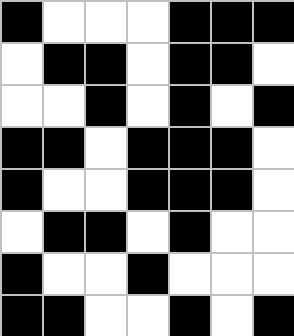[["black", "white", "white", "white", "black", "black", "black"], ["white", "black", "black", "white", "black", "black", "white"], ["white", "white", "black", "white", "black", "white", "black"], ["black", "black", "white", "black", "black", "black", "white"], ["black", "white", "white", "black", "black", "black", "white"], ["white", "black", "black", "white", "black", "white", "white"], ["black", "white", "white", "black", "white", "white", "white"], ["black", "black", "white", "white", "black", "white", "black"]]